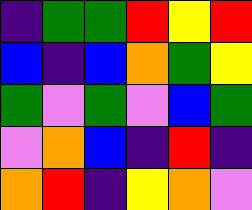[["indigo", "green", "green", "red", "yellow", "red"], ["blue", "indigo", "blue", "orange", "green", "yellow"], ["green", "violet", "green", "violet", "blue", "green"], ["violet", "orange", "blue", "indigo", "red", "indigo"], ["orange", "red", "indigo", "yellow", "orange", "violet"]]